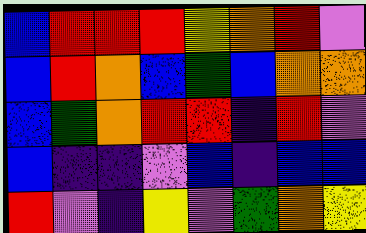[["blue", "red", "red", "red", "yellow", "orange", "red", "violet"], ["blue", "red", "orange", "blue", "green", "blue", "orange", "orange"], ["blue", "green", "orange", "red", "red", "indigo", "red", "violet"], ["blue", "indigo", "indigo", "violet", "blue", "indigo", "blue", "blue"], ["red", "violet", "indigo", "yellow", "violet", "green", "orange", "yellow"]]